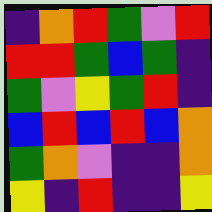[["indigo", "orange", "red", "green", "violet", "red"], ["red", "red", "green", "blue", "green", "indigo"], ["green", "violet", "yellow", "green", "red", "indigo"], ["blue", "red", "blue", "red", "blue", "orange"], ["green", "orange", "violet", "indigo", "indigo", "orange"], ["yellow", "indigo", "red", "indigo", "indigo", "yellow"]]